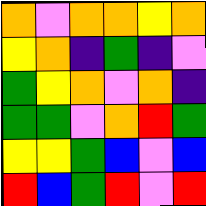[["orange", "violet", "orange", "orange", "yellow", "orange"], ["yellow", "orange", "indigo", "green", "indigo", "violet"], ["green", "yellow", "orange", "violet", "orange", "indigo"], ["green", "green", "violet", "orange", "red", "green"], ["yellow", "yellow", "green", "blue", "violet", "blue"], ["red", "blue", "green", "red", "violet", "red"]]